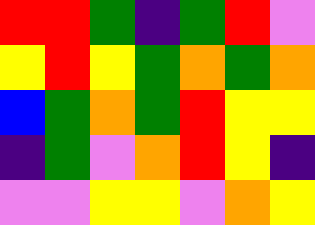[["red", "red", "green", "indigo", "green", "red", "violet"], ["yellow", "red", "yellow", "green", "orange", "green", "orange"], ["blue", "green", "orange", "green", "red", "yellow", "yellow"], ["indigo", "green", "violet", "orange", "red", "yellow", "indigo"], ["violet", "violet", "yellow", "yellow", "violet", "orange", "yellow"]]